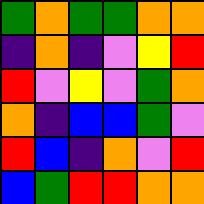[["green", "orange", "green", "green", "orange", "orange"], ["indigo", "orange", "indigo", "violet", "yellow", "red"], ["red", "violet", "yellow", "violet", "green", "orange"], ["orange", "indigo", "blue", "blue", "green", "violet"], ["red", "blue", "indigo", "orange", "violet", "red"], ["blue", "green", "red", "red", "orange", "orange"]]